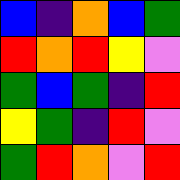[["blue", "indigo", "orange", "blue", "green"], ["red", "orange", "red", "yellow", "violet"], ["green", "blue", "green", "indigo", "red"], ["yellow", "green", "indigo", "red", "violet"], ["green", "red", "orange", "violet", "red"]]